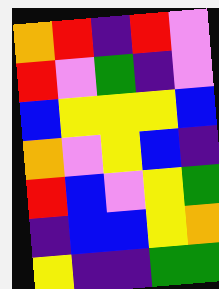[["orange", "red", "indigo", "red", "violet"], ["red", "violet", "green", "indigo", "violet"], ["blue", "yellow", "yellow", "yellow", "blue"], ["orange", "violet", "yellow", "blue", "indigo"], ["red", "blue", "violet", "yellow", "green"], ["indigo", "blue", "blue", "yellow", "orange"], ["yellow", "indigo", "indigo", "green", "green"]]